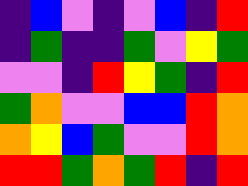[["indigo", "blue", "violet", "indigo", "violet", "blue", "indigo", "red"], ["indigo", "green", "indigo", "indigo", "green", "violet", "yellow", "green"], ["violet", "violet", "indigo", "red", "yellow", "green", "indigo", "red"], ["green", "orange", "violet", "violet", "blue", "blue", "red", "orange"], ["orange", "yellow", "blue", "green", "violet", "violet", "red", "orange"], ["red", "red", "green", "orange", "green", "red", "indigo", "red"]]